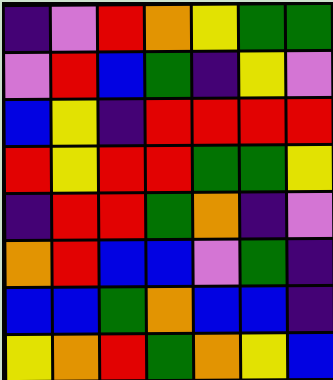[["indigo", "violet", "red", "orange", "yellow", "green", "green"], ["violet", "red", "blue", "green", "indigo", "yellow", "violet"], ["blue", "yellow", "indigo", "red", "red", "red", "red"], ["red", "yellow", "red", "red", "green", "green", "yellow"], ["indigo", "red", "red", "green", "orange", "indigo", "violet"], ["orange", "red", "blue", "blue", "violet", "green", "indigo"], ["blue", "blue", "green", "orange", "blue", "blue", "indigo"], ["yellow", "orange", "red", "green", "orange", "yellow", "blue"]]